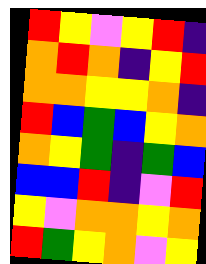[["red", "yellow", "violet", "yellow", "red", "indigo"], ["orange", "red", "orange", "indigo", "yellow", "red"], ["orange", "orange", "yellow", "yellow", "orange", "indigo"], ["red", "blue", "green", "blue", "yellow", "orange"], ["orange", "yellow", "green", "indigo", "green", "blue"], ["blue", "blue", "red", "indigo", "violet", "red"], ["yellow", "violet", "orange", "orange", "yellow", "orange"], ["red", "green", "yellow", "orange", "violet", "yellow"]]